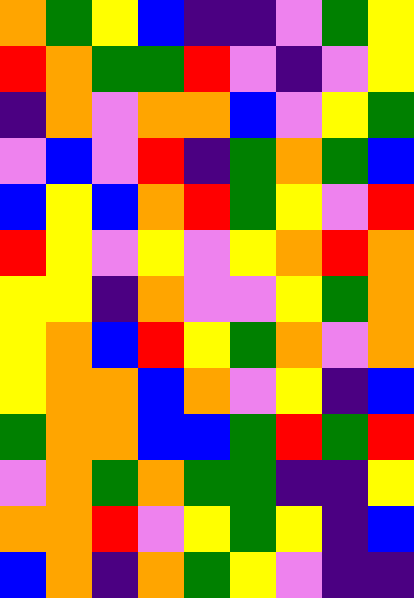[["orange", "green", "yellow", "blue", "indigo", "indigo", "violet", "green", "yellow"], ["red", "orange", "green", "green", "red", "violet", "indigo", "violet", "yellow"], ["indigo", "orange", "violet", "orange", "orange", "blue", "violet", "yellow", "green"], ["violet", "blue", "violet", "red", "indigo", "green", "orange", "green", "blue"], ["blue", "yellow", "blue", "orange", "red", "green", "yellow", "violet", "red"], ["red", "yellow", "violet", "yellow", "violet", "yellow", "orange", "red", "orange"], ["yellow", "yellow", "indigo", "orange", "violet", "violet", "yellow", "green", "orange"], ["yellow", "orange", "blue", "red", "yellow", "green", "orange", "violet", "orange"], ["yellow", "orange", "orange", "blue", "orange", "violet", "yellow", "indigo", "blue"], ["green", "orange", "orange", "blue", "blue", "green", "red", "green", "red"], ["violet", "orange", "green", "orange", "green", "green", "indigo", "indigo", "yellow"], ["orange", "orange", "red", "violet", "yellow", "green", "yellow", "indigo", "blue"], ["blue", "orange", "indigo", "orange", "green", "yellow", "violet", "indigo", "indigo"]]